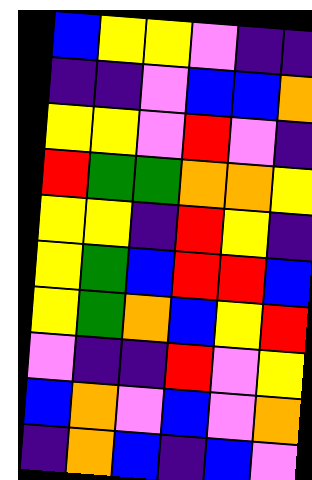[["blue", "yellow", "yellow", "violet", "indigo", "indigo"], ["indigo", "indigo", "violet", "blue", "blue", "orange"], ["yellow", "yellow", "violet", "red", "violet", "indigo"], ["red", "green", "green", "orange", "orange", "yellow"], ["yellow", "yellow", "indigo", "red", "yellow", "indigo"], ["yellow", "green", "blue", "red", "red", "blue"], ["yellow", "green", "orange", "blue", "yellow", "red"], ["violet", "indigo", "indigo", "red", "violet", "yellow"], ["blue", "orange", "violet", "blue", "violet", "orange"], ["indigo", "orange", "blue", "indigo", "blue", "violet"]]